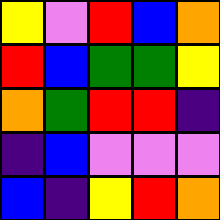[["yellow", "violet", "red", "blue", "orange"], ["red", "blue", "green", "green", "yellow"], ["orange", "green", "red", "red", "indigo"], ["indigo", "blue", "violet", "violet", "violet"], ["blue", "indigo", "yellow", "red", "orange"]]